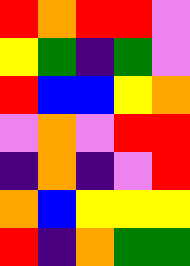[["red", "orange", "red", "red", "violet"], ["yellow", "green", "indigo", "green", "violet"], ["red", "blue", "blue", "yellow", "orange"], ["violet", "orange", "violet", "red", "red"], ["indigo", "orange", "indigo", "violet", "red"], ["orange", "blue", "yellow", "yellow", "yellow"], ["red", "indigo", "orange", "green", "green"]]